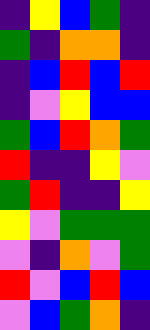[["indigo", "yellow", "blue", "green", "indigo"], ["green", "indigo", "orange", "orange", "indigo"], ["indigo", "blue", "red", "blue", "red"], ["indigo", "violet", "yellow", "blue", "blue"], ["green", "blue", "red", "orange", "green"], ["red", "indigo", "indigo", "yellow", "violet"], ["green", "red", "indigo", "indigo", "yellow"], ["yellow", "violet", "green", "green", "green"], ["violet", "indigo", "orange", "violet", "green"], ["red", "violet", "blue", "red", "blue"], ["violet", "blue", "green", "orange", "indigo"]]